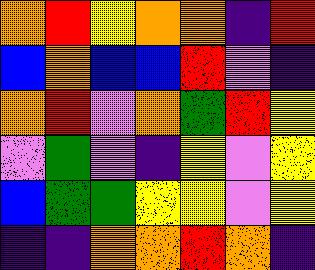[["orange", "red", "yellow", "orange", "orange", "indigo", "red"], ["blue", "orange", "blue", "blue", "red", "violet", "indigo"], ["orange", "red", "violet", "orange", "green", "red", "yellow"], ["violet", "green", "violet", "indigo", "yellow", "violet", "yellow"], ["blue", "green", "green", "yellow", "yellow", "violet", "yellow"], ["indigo", "indigo", "orange", "orange", "red", "orange", "indigo"]]